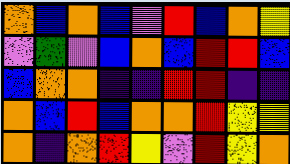[["orange", "blue", "orange", "blue", "violet", "red", "blue", "orange", "yellow"], ["violet", "green", "violet", "blue", "orange", "blue", "red", "red", "blue"], ["blue", "orange", "orange", "indigo", "indigo", "red", "red", "indigo", "indigo"], ["orange", "blue", "red", "blue", "orange", "orange", "red", "yellow", "yellow"], ["orange", "indigo", "orange", "red", "yellow", "violet", "red", "yellow", "orange"]]